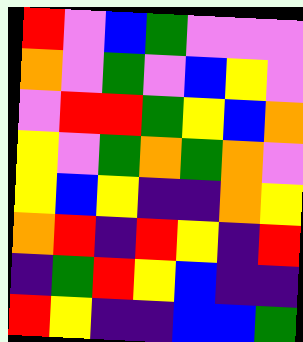[["red", "violet", "blue", "green", "violet", "violet", "violet"], ["orange", "violet", "green", "violet", "blue", "yellow", "violet"], ["violet", "red", "red", "green", "yellow", "blue", "orange"], ["yellow", "violet", "green", "orange", "green", "orange", "violet"], ["yellow", "blue", "yellow", "indigo", "indigo", "orange", "yellow"], ["orange", "red", "indigo", "red", "yellow", "indigo", "red"], ["indigo", "green", "red", "yellow", "blue", "indigo", "indigo"], ["red", "yellow", "indigo", "indigo", "blue", "blue", "green"]]